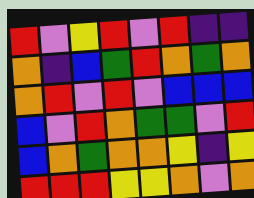[["red", "violet", "yellow", "red", "violet", "red", "indigo", "indigo"], ["orange", "indigo", "blue", "green", "red", "orange", "green", "orange"], ["orange", "red", "violet", "red", "violet", "blue", "blue", "blue"], ["blue", "violet", "red", "orange", "green", "green", "violet", "red"], ["blue", "orange", "green", "orange", "orange", "yellow", "indigo", "yellow"], ["red", "red", "red", "yellow", "yellow", "orange", "violet", "orange"]]